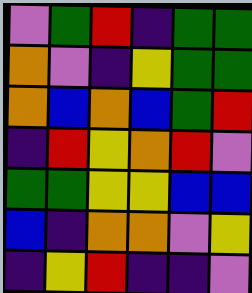[["violet", "green", "red", "indigo", "green", "green"], ["orange", "violet", "indigo", "yellow", "green", "green"], ["orange", "blue", "orange", "blue", "green", "red"], ["indigo", "red", "yellow", "orange", "red", "violet"], ["green", "green", "yellow", "yellow", "blue", "blue"], ["blue", "indigo", "orange", "orange", "violet", "yellow"], ["indigo", "yellow", "red", "indigo", "indigo", "violet"]]